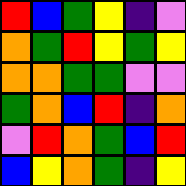[["red", "blue", "green", "yellow", "indigo", "violet"], ["orange", "green", "red", "yellow", "green", "yellow"], ["orange", "orange", "green", "green", "violet", "violet"], ["green", "orange", "blue", "red", "indigo", "orange"], ["violet", "red", "orange", "green", "blue", "red"], ["blue", "yellow", "orange", "green", "indigo", "yellow"]]